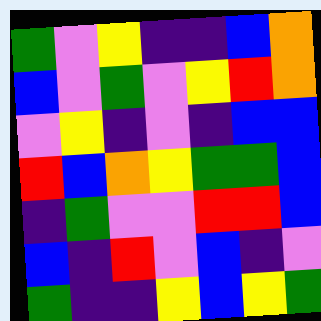[["green", "violet", "yellow", "indigo", "indigo", "blue", "orange"], ["blue", "violet", "green", "violet", "yellow", "red", "orange"], ["violet", "yellow", "indigo", "violet", "indigo", "blue", "blue"], ["red", "blue", "orange", "yellow", "green", "green", "blue"], ["indigo", "green", "violet", "violet", "red", "red", "blue"], ["blue", "indigo", "red", "violet", "blue", "indigo", "violet"], ["green", "indigo", "indigo", "yellow", "blue", "yellow", "green"]]